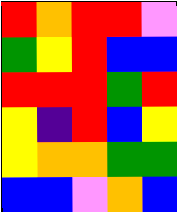[["red", "orange", "red", "red", "violet"], ["green", "yellow", "red", "blue", "blue"], ["red", "red", "red", "green", "red"], ["yellow", "indigo", "red", "blue", "yellow"], ["yellow", "orange", "orange", "green", "green"], ["blue", "blue", "violet", "orange", "blue"]]